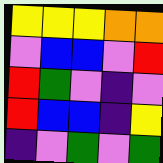[["yellow", "yellow", "yellow", "orange", "orange"], ["violet", "blue", "blue", "violet", "red"], ["red", "green", "violet", "indigo", "violet"], ["red", "blue", "blue", "indigo", "yellow"], ["indigo", "violet", "green", "violet", "green"]]